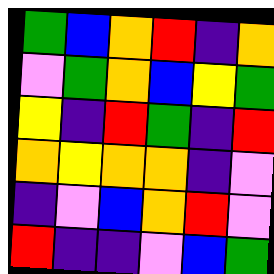[["green", "blue", "orange", "red", "indigo", "orange"], ["violet", "green", "orange", "blue", "yellow", "green"], ["yellow", "indigo", "red", "green", "indigo", "red"], ["orange", "yellow", "orange", "orange", "indigo", "violet"], ["indigo", "violet", "blue", "orange", "red", "violet"], ["red", "indigo", "indigo", "violet", "blue", "green"]]